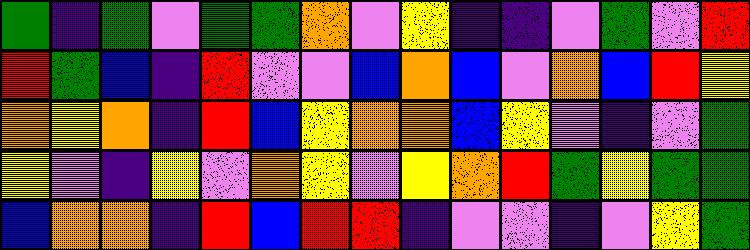[["green", "indigo", "green", "violet", "green", "green", "orange", "violet", "yellow", "indigo", "indigo", "violet", "green", "violet", "red"], ["red", "green", "blue", "indigo", "red", "violet", "violet", "blue", "orange", "blue", "violet", "orange", "blue", "red", "yellow"], ["orange", "yellow", "orange", "indigo", "red", "blue", "yellow", "orange", "orange", "blue", "yellow", "violet", "indigo", "violet", "green"], ["yellow", "violet", "indigo", "yellow", "violet", "orange", "yellow", "violet", "yellow", "orange", "red", "green", "yellow", "green", "green"], ["blue", "orange", "orange", "indigo", "red", "blue", "red", "red", "indigo", "violet", "violet", "indigo", "violet", "yellow", "green"]]